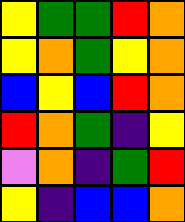[["yellow", "green", "green", "red", "orange"], ["yellow", "orange", "green", "yellow", "orange"], ["blue", "yellow", "blue", "red", "orange"], ["red", "orange", "green", "indigo", "yellow"], ["violet", "orange", "indigo", "green", "red"], ["yellow", "indigo", "blue", "blue", "orange"]]